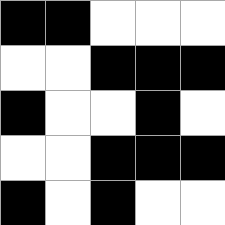[["black", "black", "white", "white", "white"], ["white", "white", "black", "black", "black"], ["black", "white", "white", "black", "white"], ["white", "white", "black", "black", "black"], ["black", "white", "black", "white", "white"]]